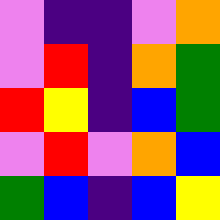[["violet", "indigo", "indigo", "violet", "orange"], ["violet", "red", "indigo", "orange", "green"], ["red", "yellow", "indigo", "blue", "green"], ["violet", "red", "violet", "orange", "blue"], ["green", "blue", "indigo", "blue", "yellow"]]